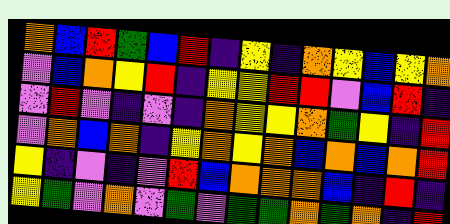[["orange", "blue", "red", "green", "blue", "red", "indigo", "yellow", "indigo", "orange", "yellow", "blue", "yellow", "orange"], ["violet", "blue", "orange", "yellow", "red", "indigo", "yellow", "yellow", "red", "red", "violet", "blue", "red", "indigo"], ["violet", "red", "violet", "indigo", "violet", "indigo", "orange", "yellow", "yellow", "orange", "green", "yellow", "indigo", "red"], ["violet", "orange", "blue", "orange", "indigo", "yellow", "orange", "yellow", "orange", "blue", "orange", "blue", "orange", "red"], ["yellow", "indigo", "violet", "indigo", "violet", "red", "blue", "orange", "orange", "orange", "blue", "indigo", "red", "indigo"], ["yellow", "green", "violet", "orange", "violet", "green", "violet", "green", "green", "orange", "green", "orange", "indigo", "red"]]